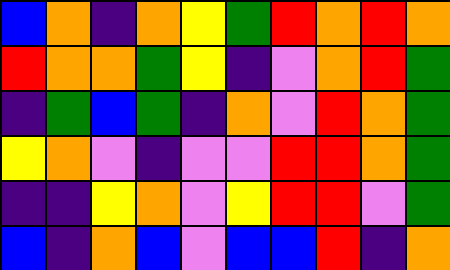[["blue", "orange", "indigo", "orange", "yellow", "green", "red", "orange", "red", "orange"], ["red", "orange", "orange", "green", "yellow", "indigo", "violet", "orange", "red", "green"], ["indigo", "green", "blue", "green", "indigo", "orange", "violet", "red", "orange", "green"], ["yellow", "orange", "violet", "indigo", "violet", "violet", "red", "red", "orange", "green"], ["indigo", "indigo", "yellow", "orange", "violet", "yellow", "red", "red", "violet", "green"], ["blue", "indigo", "orange", "blue", "violet", "blue", "blue", "red", "indigo", "orange"]]